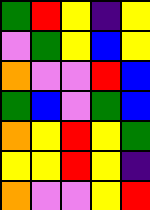[["green", "red", "yellow", "indigo", "yellow"], ["violet", "green", "yellow", "blue", "yellow"], ["orange", "violet", "violet", "red", "blue"], ["green", "blue", "violet", "green", "blue"], ["orange", "yellow", "red", "yellow", "green"], ["yellow", "yellow", "red", "yellow", "indigo"], ["orange", "violet", "violet", "yellow", "red"]]